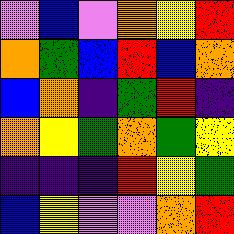[["violet", "blue", "violet", "orange", "yellow", "red"], ["orange", "green", "blue", "red", "blue", "orange"], ["blue", "orange", "indigo", "green", "red", "indigo"], ["orange", "yellow", "green", "orange", "green", "yellow"], ["indigo", "indigo", "indigo", "red", "yellow", "green"], ["blue", "yellow", "violet", "violet", "orange", "red"]]